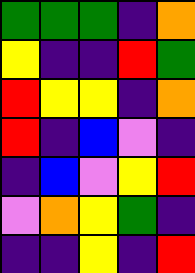[["green", "green", "green", "indigo", "orange"], ["yellow", "indigo", "indigo", "red", "green"], ["red", "yellow", "yellow", "indigo", "orange"], ["red", "indigo", "blue", "violet", "indigo"], ["indigo", "blue", "violet", "yellow", "red"], ["violet", "orange", "yellow", "green", "indigo"], ["indigo", "indigo", "yellow", "indigo", "red"]]